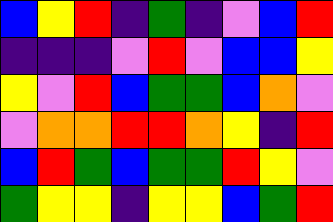[["blue", "yellow", "red", "indigo", "green", "indigo", "violet", "blue", "red"], ["indigo", "indigo", "indigo", "violet", "red", "violet", "blue", "blue", "yellow"], ["yellow", "violet", "red", "blue", "green", "green", "blue", "orange", "violet"], ["violet", "orange", "orange", "red", "red", "orange", "yellow", "indigo", "red"], ["blue", "red", "green", "blue", "green", "green", "red", "yellow", "violet"], ["green", "yellow", "yellow", "indigo", "yellow", "yellow", "blue", "green", "red"]]